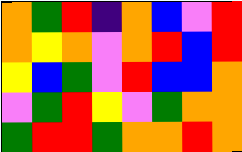[["orange", "green", "red", "indigo", "orange", "blue", "violet", "red"], ["orange", "yellow", "orange", "violet", "orange", "red", "blue", "red"], ["yellow", "blue", "green", "violet", "red", "blue", "blue", "orange"], ["violet", "green", "red", "yellow", "violet", "green", "orange", "orange"], ["green", "red", "red", "green", "orange", "orange", "red", "orange"]]